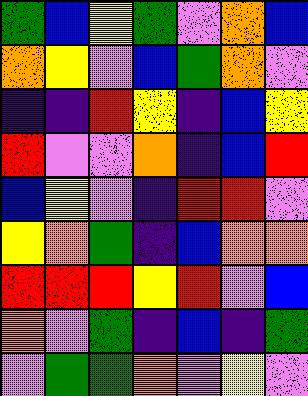[["green", "blue", "yellow", "green", "violet", "orange", "blue"], ["orange", "yellow", "violet", "blue", "green", "orange", "violet"], ["indigo", "indigo", "red", "yellow", "indigo", "blue", "yellow"], ["red", "violet", "violet", "orange", "indigo", "blue", "red"], ["blue", "yellow", "violet", "indigo", "red", "red", "violet"], ["yellow", "orange", "green", "indigo", "blue", "orange", "orange"], ["red", "red", "red", "yellow", "red", "violet", "blue"], ["orange", "violet", "green", "indigo", "blue", "indigo", "green"], ["violet", "green", "green", "orange", "violet", "yellow", "violet"]]